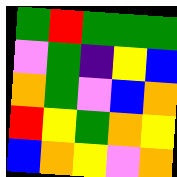[["green", "red", "green", "green", "green"], ["violet", "green", "indigo", "yellow", "blue"], ["orange", "green", "violet", "blue", "orange"], ["red", "yellow", "green", "orange", "yellow"], ["blue", "orange", "yellow", "violet", "orange"]]